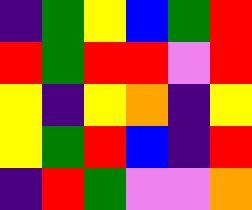[["indigo", "green", "yellow", "blue", "green", "red"], ["red", "green", "red", "red", "violet", "red"], ["yellow", "indigo", "yellow", "orange", "indigo", "yellow"], ["yellow", "green", "red", "blue", "indigo", "red"], ["indigo", "red", "green", "violet", "violet", "orange"]]